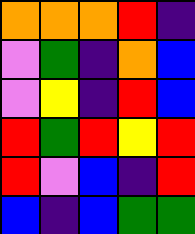[["orange", "orange", "orange", "red", "indigo"], ["violet", "green", "indigo", "orange", "blue"], ["violet", "yellow", "indigo", "red", "blue"], ["red", "green", "red", "yellow", "red"], ["red", "violet", "blue", "indigo", "red"], ["blue", "indigo", "blue", "green", "green"]]